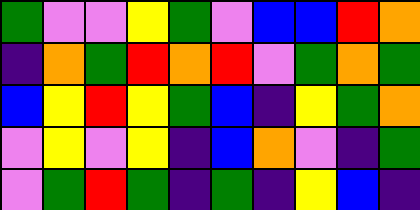[["green", "violet", "violet", "yellow", "green", "violet", "blue", "blue", "red", "orange"], ["indigo", "orange", "green", "red", "orange", "red", "violet", "green", "orange", "green"], ["blue", "yellow", "red", "yellow", "green", "blue", "indigo", "yellow", "green", "orange"], ["violet", "yellow", "violet", "yellow", "indigo", "blue", "orange", "violet", "indigo", "green"], ["violet", "green", "red", "green", "indigo", "green", "indigo", "yellow", "blue", "indigo"]]